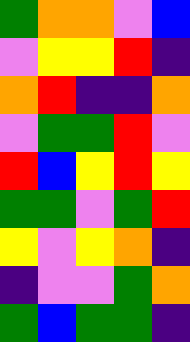[["green", "orange", "orange", "violet", "blue"], ["violet", "yellow", "yellow", "red", "indigo"], ["orange", "red", "indigo", "indigo", "orange"], ["violet", "green", "green", "red", "violet"], ["red", "blue", "yellow", "red", "yellow"], ["green", "green", "violet", "green", "red"], ["yellow", "violet", "yellow", "orange", "indigo"], ["indigo", "violet", "violet", "green", "orange"], ["green", "blue", "green", "green", "indigo"]]